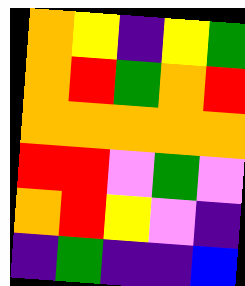[["orange", "yellow", "indigo", "yellow", "green"], ["orange", "red", "green", "orange", "red"], ["orange", "orange", "orange", "orange", "orange"], ["red", "red", "violet", "green", "violet"], ["orange", "red", "yellow", "violet", "indigo"], ["indigo", "green", "indigo", "indigo", "blue"]]